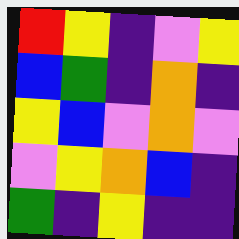[["red", "yellow", "indigo", "violet", "yellow"], ["blue", "green", "indigo", "orange", "indigo"], ["yellow", "blue", "violet", "orange", "violet"], ["violet", "yellow", "orange", "blue", "indigo"], ["green", "indigo", "yellow", "indigo", "indigo"]]